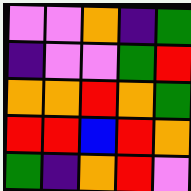[["violet", "violet", "orange", "indigo", "green"], ["indigo", "violet", "violet", "green", "red"], ["orange", "orange", "red", "orange", "green"], ["red", "red", "blue", "red", "orange"], ["green", "indigo", "orange", "red", "violet"]]